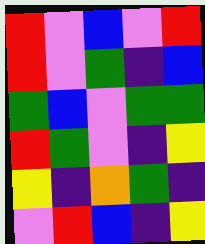[["red", "violet", "blue", "violet", "red"], ["red", "violet", "green", "indigo", "blue"], ["green", "blue", "violet", "green", "green"], ["red", "green", "violet", "indigo", "yellow"], ["yellow", "indigo", "orange", "green", "indigo"], ["violet", "red", "blue", "indigo", "yellow"]]